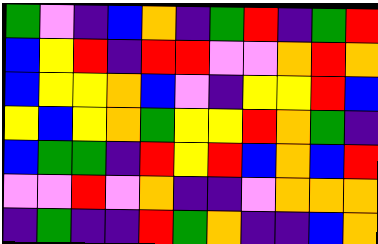[["green", "violet", "indigo", "blue", "orange", "indigo", "green", "red", "indigo", "green", "red"], ["blue", "yellow", "red", "indigo", "red", "red", "violet", "violet", "orange", "red", "orange"], ["blue", "yellow", "yellow", "orange", "blue", "violet", "indigo", "yellow", "yellow", "red", "blue"], ["yellow", "blue", "yellow", "orange", "green", "yellow", "yellow", "red", "orange", "green", "indigo"], ["blue", "green", "green", "indigo", "red", "yellow", "red", "blue", "orange", "blue", "red"], ["violet", "violet", "red", "violet", "orange", "indigo", "indigo", "violet", "orange", "orange", "orange"], ["indigo", "green", "indigo", "indigo", "red", "green", "orange", "indigo", "indigo", "blue", "orange"]]